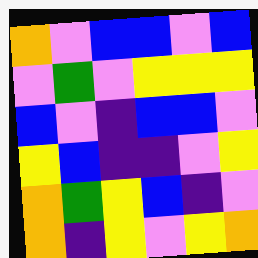[["orange", "violet", "blue", "blue", "violet", "blue"], ["violet", "green", "violet", "yellow", "yellow", "yellow"], ["blue", "violet", "indigo", "blue", "blue", "violet"], ["yellow", "blue", "indigo", "indigo", "violet", "yellow"], ["orange", "green", "yellow", "blue", "indigo", "violet"], ["orange", "indigo", "yellow", "violet", "yellow", "orange"]]